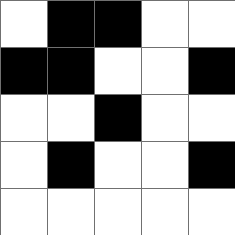[["white", "black", "black", "white", "white"], ["black", "black", "white", "white", "black"], ["white", "white", "black", "white", "white"], ["white", "black", "white", "white", "black"], ["white", "white", "white", "white", "white"]]